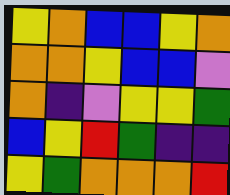[["yellow", "orange", "blue", "blue", "yellow", "orange"], ["orange", "orange", "yellow", "blue", "blue", "violet"], ["orange", "indigo", "violet", "yellow", "yellow", "green"], ["blue", "yellow", "red", "green", "indigo", "indigo"], ["yellow", "green", "orange", "orange", "orange", "red"]]